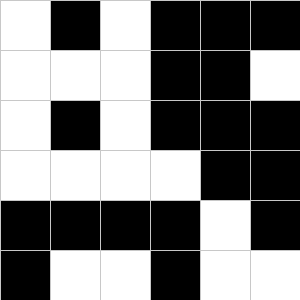[["white", "black", "white", "black", "black", "black"], ["white", "white", "white", "black", "black", "white"], ["white", "black", "white", "black", "black", "black"], ["white", "white", "white", "white", "black", "black"], ["black", "black", "black", "black", "white", "black"], ["black", "white", "white", "black", "white", "white"]]